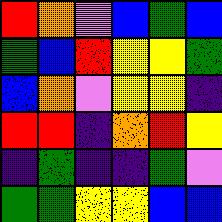[["red", "orange", "violet", "blue", "green", "blue"], ["green", "blue", "red", "yellow", "yellow", "green"], ["blue", "orange", "violet", "yellow", "yellow", "indigo"], ["red", "red", "indigo", "orange", "red", "yellow"], ["indigo", "green", "indigo", "indigo", "green", "violet"], ["green", "green", "yellow", "yellow", "blue", "blue"]]